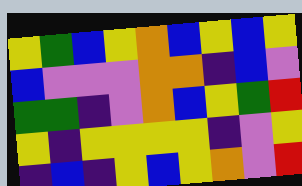[["yellow", "green", "blue", "yellow", "orange", "blue", "yellow", "blue", "yellow"], ["blue", "violet", "violet", "violet", "orange", "orange", "indigo", "blue", "violet"], ["green", "green", "indigo", "violet", "orange", "blue", "yellow", "green", "red"], ["yellow", "indigo", "yellow", "yellow", "yellow", "yellow", "indigo", "violet", "yellow"], ["indigo", "blue", "indigo", "yellow", "blue", "yellow", "orange", "violet", "red"]]